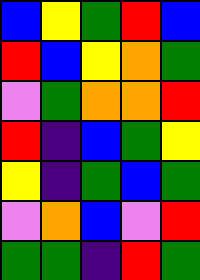[["blue", "yellow", "green", "red", "blue"], ["red", "blue", "yellow", "orange", "green"], ["violet", "green", "orange", "orange", "red"], ["red", "indigo", "blue", "green", "yellow"], ["yellow", "indigo", "green", "blue", "green"], ["violet", "orange", "blue", "violet", "red"], ["green", "green", "indigo", "red", "green"]]